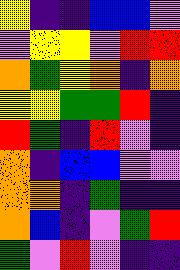[["yellow", "indigo", "indigo", "blue", "blue", "violet"], ["violet", "yellow", "yellow", "violet", "red", "red"], ["orange", "green", "yellow", "orange", "indigo", "orange"], ["yellow", "yellow", "green", "green", "red", "indigo"], ["red", "green", "indigo", "red", "violet", "indigo"], ["orange", "indigo", "blue", "blue", "violet", "violet"], ["orange", "orange", "indigo", "green", "indigo", "indigo"], ["orange", "blue", "indigo", "violet", "green", "red"], ["green", "violet", "red", "violet", "indigo", "indigo"]]